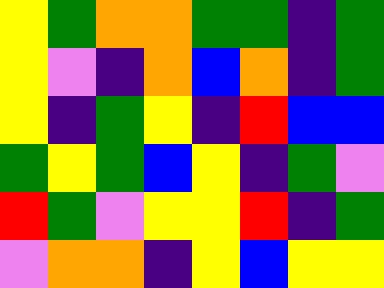[["yellow", "green", "orange", "orange", "green", "green", "indigo", "green"], ["yellow", "violet", "indigo", "orange", "blue", "orange", "indigo", "green"], ["yellow", "indigo", "green", "yellow", "indigo", "red", "blue", "blue"], ["green", "yellow", "green", "blue", "yellow", "indigo", "green", "violet"], ["red", "green", "violet", "yellow", "yellow", "red", "indigo", "green"], ["violet", "orange", "orange", "indigo", "yellow", "blue", "yellow", "yellow"]]